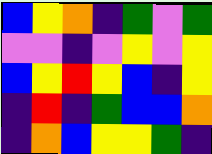[["blue", "yellow", "orange", "indigo", "green", "violet", "green"], ["violet", "violet", "indigo", "violet", "yellow", "violet", "yellow"], ["blue", "yellow", "red", "yellow", "blue", "indigo", "yellow"], ["indigo", "red", "indigo", "green", "blue", "blue", "orange"], ["indigo", "orange", "blue", "yellow", "yellow", "green", "indigo"]]